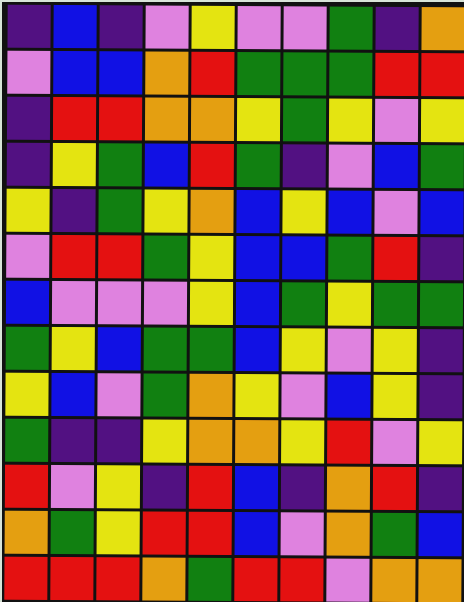[["indigo", "blue", "indigo", "violet", "yellow", "violet", "violet", "green", "indigo", "orange"], ["violet", "blue", "blue", "orange", "red", "green", "green", "green", "red", "red"], ["indigo", "red", "red", "orange", "orange", "yellow", "green", "yellow", "violet", "yellow"], ["indigo", "yellow", "green", "blue", "red", "green", "indigo", "violet", "blue", "green"], ["yellow", "indigo", "green", "yellow", "orange", "blue", "yellow", "blue", "violet", "blue"], ["violet", "red", "red", "green", "yellow", "blue", "blue", "green", "red", "indigo"], ["blue", "violet", "violet", "violet", "yellow", "blue", "green", "yellow", "green", "green"], ["green", "yellow", "blue", "green", "green", "blue", "yellow", "violet", "yellow", "indigo"], ["yellow", "blue", "violet", "green", "orange", "yellow", "violet", "blue", "yellow", "indigo"], ["green", "indigo", "indigo", "yellow", "orange", "orange", "yellow", "red", "violet", "yellow"], ["red", "violet", "yellow", "indigo", "red", "blue", "indigo", "orange", "red", "indigo"], ["orange", "green", "yellow", "red", "red", "blue", "violet", "orange", "green", "blue"], ["red", "red", "red", "orange", "green", "red", "red", "violet", "orange", "orange"]]